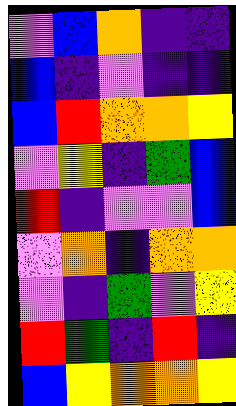[["violet", "blue", "orange", "indigo", "indigo"], ["blue", "indigo", "violet", "indigo", "indigo"], ["blue", "red", "orange", "orange", "yellow"], ["violet", "yellow", "indigo", "green", "blue"], ["red", "indigo", "violet", "violet", "blue"], ["violet", "orange", "indigo", "orange", "orange"], ["violet", "indigo", "green", "violet", "yellow"], ["red", "green", "indigo", "red", "indigo"], ["blue", "yellow", "orange", "orange", "yellow"]]